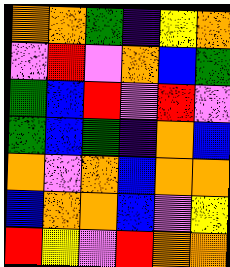[["orange", "orange", "green", "indigo", "yellow", "orange"], ["violet", "red", "violet", "orange", "blue", "green"], ["green", "blue", "red", "violet", "red", "violet"], ["green", "blue", "green", "indigo", "orange", "blue"], ["orange", "violet", "orange", "blue", "orange", "orange"], ["blue", "orange", "orange", "blue", "violet", "yellow"], ["red", "yellow", "violet", "red", "orange", "orange"]]